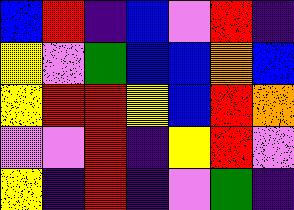[["blue", "red", "indigo", "blue", "violet", "red", "indigo"], ["yellow", "violet", "green", "blue", "blue", "orange", "blue"], ["yellow", "red", "red", "yellow", "blue", "red", "orange"], ["violet", "violet", "red", "indigo", "yellow", "red", "violet"], ["yellow", "indigo", "red", "indigo", "violet", "green", "indigo"]]